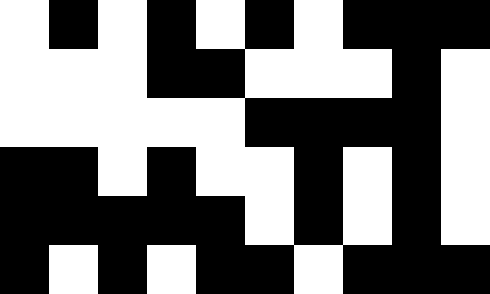[["white", "black", "white", "black", "white", "black", "white", "black", "black", "black"], ["white", "white", "white", "black", "black", "white", "white", "white", "black", "white"], ["white", "white", "white", "white", "white", "black", "black", "black", "black", "white"], ["black", "black", "white", "black", "white", "white", "black", "white", "black", "white"], ["black", "black", "black", "black", "black", "white", "black", "white", "black", "white"], ["black", "white", "black", "white", "black", "black", "white", "black", "black", "black"]]